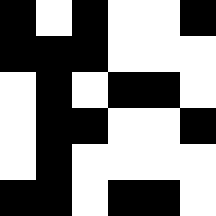[["black", "white", "black", "white", "white", "black"], ["black", "black", "black", "white", "white", "white"], ["white", "black", "white", "black", "black", "white"], ["white", "black", "black", "white", "white", "black"], ["white", "black", "white", "white", "white", "white"], ["black", "black", "white", "black", "black", "white"]]